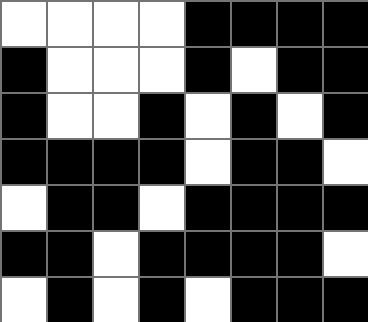[["white", "white", "white", "white", "black", "black", "black", "black"], ["black", "white", "white", "white", "black", "white", "black", "black"], ["black", "white", "white", "black", "white", "black", "white", "black"], ["black", "black", "black", "black", "white", "black", "black", "white"], ["white", "black", "black", "white", "black", "black", "black", "black"], ["black", "black", "white", "black", "black", "black", "black", "white"], ["white", "black", "white", "black", "white", "black", "black", "black"]]